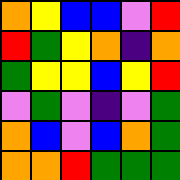[["orange", "yellow", "blue", "blue", "violet", "red"], ["red", "green", "yellow", "orange", "indigo", "orange"], ["green", "yellow", "yellow", "blue", "yellow", "red"], ["violet", "green", "violet", "indigo", "violet", "green"], ["orange", "blue", "violet", "blue", "orange", "green"], ["orange", "orange", "red", "green", "green", "green"]]